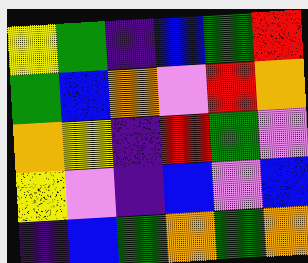[["yellow", "green", "indigo", "blue", "green", "red"], ["green", "blue", "orange", "violet", "red", "orange"], ["orange", "yellow", "indigo", "red", "green", "violet"], ["yellow", "violet", "indigo", "blue", "violet", "blue"], ["indigo", "blue", "green", "orange", "green", "orange"]]